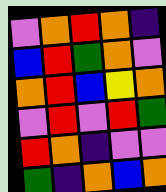[["violet", "orange", "red", "orange", "indigo"], ["blue", "red", "green", "orange", "violet"], ["orange", "red", "blue", "yellow", "orange"], ["violet", "red", "violet", "red", "green"], ["red", "orange", "indigo", "violet", "violet"], ["green", "indigo", "orange", "blue", "orange"]]